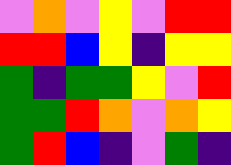[["violet", "orange", "violet", "yellow", "violet", "red", "red"], ["red", "red", "blue", "yellow", "indigo", "yellow", "yellow"], ["green", "indigo", "green", "green", "yellow", "violet", "red"], ["green", "green", "red", "orange", "violet", "orange", "yellow"], ["green", "red", "blue", "indigo", "violet", "green", "indigo"]]